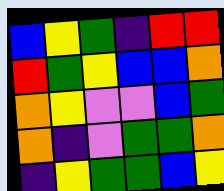[["blue", "yellow", "green", "indigo", "red", "red"], ["red", "green", "yellow", "blue", "blue", "orange"], ["orange", "yellow", "violet", "violet", "blue", "green"], ["orange", "indigo", "violet", "green", "green", "orange"], ["indigo", "yellow", "green", "green", "blue", "yellow"]]